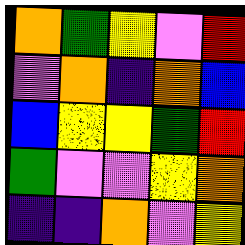[["orange", "green", "yellow", "violet", "red"], ["violet", "orange", "indigo", "orange", "blue"], ["blue", "yellow", "yellow", "green", "red"], ["green", "violet", "violet", "yellow", "orange"], ["indigo", "indigo", "orange", "violet", "yellow"]]